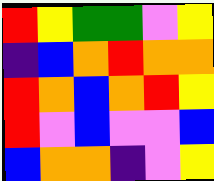[["red", "yellow", "green", "green", "violet", "yellow"], ["indigo", "blue", "orange", "red", "orange", "orange"], ["red", "orange", "blue", "orange", "red", "yellow"], ["red", "violet", "blue", "violet", "violet", "blue"], ["blue", "orange", "orange", "indigo", "violet", "yellow"]]